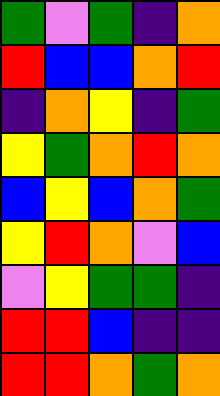[["green", "violet", "green", "indigo", "orange"], ["red", "blue", "blue", "orange", "red"], ["indigo", "orange", "yellow", "indigo", "green"], ["yellow", "green", "orange", "red", "orange"], ["blue", "yellow", "blue", "orange", "green"], ["yellow", "red", "orange", "violet", "blue"], ["violet", "yellow", "green", "green", "indigo"], ["red", "red", "blue", "indigo", "indigo"], ["red", "red", "orange", "green", "orange"]]